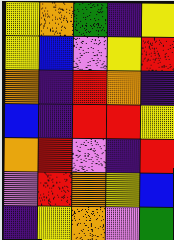[["yellow", "orange", "green", "indigo", "yellow"], ["yellow", "blue", "violet", "yellow", "red"], ["orange", "indigo", "red", "orange", "indigo"], ["blue", "indigo", "red", "red", "yellow"], ["orange", "red", "violet", "indigo", "red"], ["violet", "red", "orange", "yellow", "blue"], ["indigo", "yellow", "orange", "violet", "green"]]